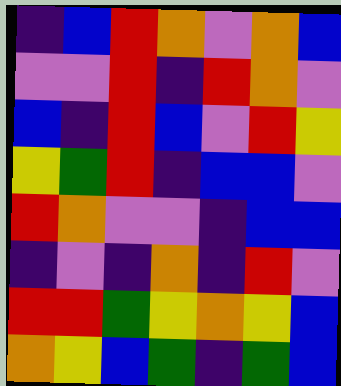[["indigo", "blue", "red", "orange", "violet", "orange", "blue"], ["violet", "violet", "red", "indigo", "red", "orange", "violet"], ["blue", "indigo", "red", "blue", "violet", "red", "yellow"], ["yellow", "green", "red", "indigo", "blue", "blue", "violet"], ["red", "orange", "violet", "violet", "indigo", "blue", "blue"], ["indigo", "violet", "indigo", "orange", "indigo", "red", "violet"], ["red", "red", "green", "yellow", "orange", "yellow", "blue"], ["orange", "yellow", "blue", "green", "indigo", "green", "blue"]]